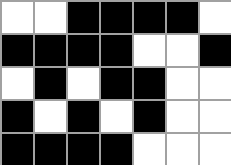[["white", "white", "black", "black", "black", "black", "white"], ["black", "black", "black", "black", "white", "white", "black"], ["white", "black", "white", "black", "black", "white", "white"], ["black", "white", "black", "white", "black", "white", "white"], ["black", "black", "black", "black", "white", "white", "white"]]